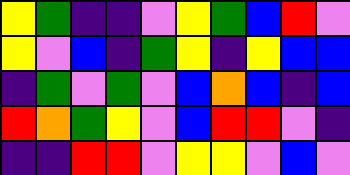[["yellow", "green", "indigo", "indigo", "violet", "yellow", "green", "blue", "red", "violet"], ["yellow", "violet", "blue", "indigo", "green", "yellow", "indigo", "yellow", "blue", "blue"], ["indigo", "green", "violet", "green", "violet", "blue", "orange", "blue", "indigo", "blue"], ["red", "orange", "green", "yellow", "violet", "blue", "red", "red", "violet", "indigo"], ["indigo", "indigo", "red", "red", "violet", "yellow", "yellow", "violet", "blue", "violet"]]